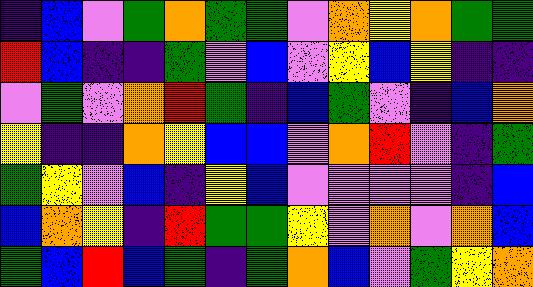[["indigo", "blue", "violet", "green", "orange", "green", "green", "violet", "orange", "yellow", "orange", "green", "green"], ["red", "blue", "indigo", "indigo", "green", "violet", "blue", "violet", "yellow", "blue", "yellow", "indigo", "indigo"], ["violet", "green", "violet", "orange", "red", "green", "indigo", "blue", "green", "violet", "indigo", "blue", "orange"], ["yellow", "indigo", "indigo", "orange", "yellow", "blue", "blue", "violet", "orange", "red", "violet", "indigo", "green"], ["green", "yellow", "violet", "blue", "indigo", "yellow", "blue", "violet", "violet", "violet", "violet", "indigo", "blue"], ["blue", "orange", "yellow", "indigo", "red", "green", "green", "yellow", "violet", "orange", "violet", "orange", "blue"], ["green", "blue", "red", "blue", "green", "indigo", "green", "orange", "blue", "violet", "green", "yellow", "orange"]]